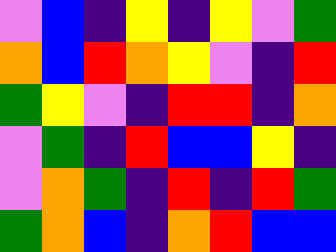[["violet", "blue", "indigo", "yellow", "indigo", "yellow", "violet", "green"], ["orange", "blue", "red", "orange", "yellow", "violet", "indigo", "red"], ["green", "yellow", "violet", "indigo", "red", "red", "indigo", "orange"], ["violet", "green", "indigo", "red", "blue", "blue", "yellow", "indigo"], ["violet", "orange", "green", "indigo", "red", "indigo", "red", "green"], ["green", "orange", "blue", "indigo", "orange", "red", "blue", "blue"]]